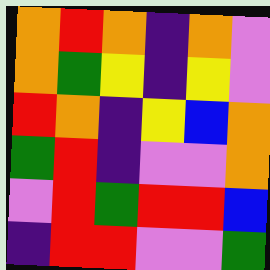[["orange", "red", "orange", "indigo", "orange", "violet"], ["orange", "green", "yellow", "indigo", "yellow", "violet"], ["red", "orange", "indigo", "yellow", "blue", "orange"], ["green", "red", "indigo", "violet", "violet", "orange"], ["violet", "red", "green", "red", "red", "blue"], ["indigo", "red", "red", "violet", "violet", "green"]]